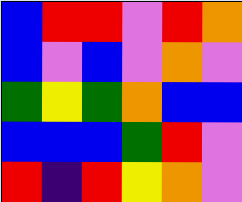[["blue", "red", "red", "violet", "red", "orange"], ["blue", "violet", "blue", "violet", "orange", "violet"], ["green", "yellow", "green", "orange", "blue", "blue"], ["blue", "blue", "blue", "green", "red", "violet"], ["red", "indigo", "red", "yellow", "orange", "violet"]]